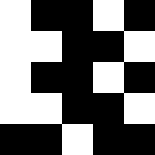[["white", "black", "black", "white", "black"], ["white", "white", "black", "black", "white"], ["white", "black", "black", "white", "black"], ["white", "white", "black", "black", "white"], ["black", "black", "white", "black", "black"]]